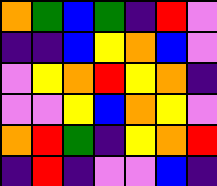[["orange", "green", "blue", "green", "indigo", "red", "violet"], ["indigo", "indigo", "blue", "yellow", "orange", "blue", "violet"], ["violet", "yellow", "orange", "red", "yellow", "orange", "indigo"], ["violet", "violet", "yellow", "blue", "orange", "yellow", "violet"], ["orange", "red", "green", "indigo", "yellow", "orange", "red"], ["indigo", "red", "indigo", "violet", "violet", "blue", "indigo"]]